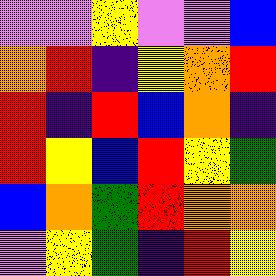[["violet", "violet", "yellow", "violet", "violet", "blue"], ["orange", "red", "indigo", "yellow", "orange", "red"], ["red", "indigo", "red", "blue", "orange", "indigo"], ["red", "yellow", "blue", "red", "yellow", "green"], ["blue", "orange", "green", "red", "orange", "orange"], ["violet", "yellow", "green", "indigo", "red", "yellow"]]